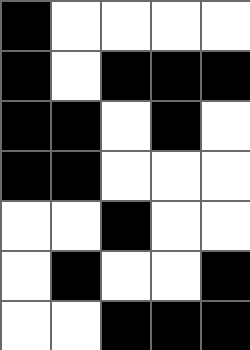[["black", "white", "white", "white", "white"], ["black", "white", "black", "black", "black"], ["black", "black", "white", "black", "white"], ["black", "black", "white", "white", "white"], ["white", "white", "black", "white", "white"], ["white", "black", "white", "white", "black"], ["white", "white", "black", "black", "black"]]